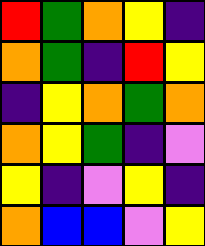[["red", "green", "orange", "yellow", "indigo"], ["orange", "green", "indigo", "red", "yellow"], ["indigo", "yellow", "orange", "green", "orange"], ["orange", "yellow", "green", "indigo", "violet"], ["yellow", "indigo", "violet", "yellow", "indigo"], ["orange", "blue", "blue", "violet", "yellow"]]